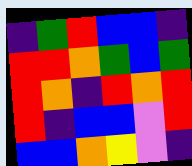[["indigo", "green", "red", "blue", "blue", "indigo"], ["red", "red", "orange", "green", "blue", "green"], ["red", "orange", "indigo", "red", "orange", "red"], ["red", "indigo", "blue", "blue", "violet", "red"], ["blue", "blue", "orange", "yellow", "violet", "indigo"]]